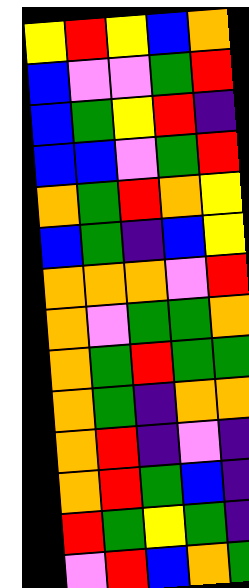[["yellow", "red", "yellow", "blue", "orange"], ["blue", "violet", "violet", "green", "red"], ["blue", "green", "yellow", "red", "indigo"], ["blue", "blue", "violet", "green", "red"], ["orange", "green", "red", "orange", "yellow"], ["blue", "green", "indigo", "blue", "yellow"], ["orange", "orange", "orange", "violet", "red"], ["orange", "violet", "green", "green", "orange"], ["orange", "green", "red", "green", "green"], ["orange", "green", "indigo", "orange", "orange"], ["orange", "red", "indigo", "violet", "indigo"], ["orange", "red", "green", "blue", "indigo"], ["red", "green", "yellow", "green", "indigo"], ["violet", "red", "blue", "orange", "green"]]